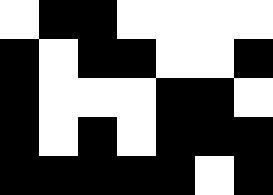[["white", "black", "black", "white", "white", "white", "white"], ["black", "white", "black", "black", "white", "white", "black"], ["black", "white", "white", "white", "black", "black", "white"], ["black", "white", "black", "white", "black", "black", "black"], ["black", "black", "black", "black", "black", "white", "black"]]